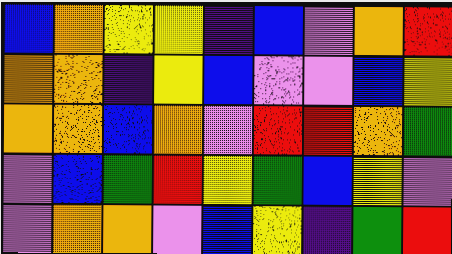[["blue", "orange", "yellow", "yellow", "indigo", "blue", "violet", "orange", "red"], ["orange", "orange", "indigo", "yellow", "blue", "violet", "violet", "blue", "yellow"], ["orange", "orange", "blue", "orange", "violet", "red", "red", "orange", "green"], ["violet", "blue", "green", "red", "yellow", "green", "blue", "yellow", "violet"], ["violet", "orange", "orange", "violet", "blue", "yellow", "indigo", "green", "red"]]